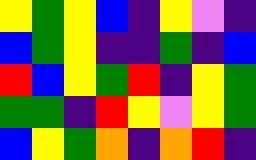[["yellow", "green", "yellow", "blue", "indigo", "yellow", "violet", "indigo"], ["blue", "green", "yellow", "indigo", "indigo", "green", "indigo", "blue"], ["red", "blue", "yellow", "green", "red", "indigo", "yellow", "green"], ["green", "green", "indigo", "red", "yellow", "violet", "yellow", "green"], ["blue", "yellow", "green", "orange", "indigo", "orange", "red", "indigo"]]